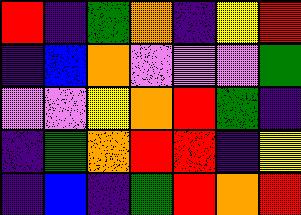[["red", "indigo", "green", "orange", "indigo", "yellow", "red"], ["indigo", "blue", "orange", "violet", "violet", "violet", "green"], ["violet", "violet", "yellow", "orange", "red", "green", "indigo"], ["indigo", "green", "orange", "red", "red", "indigo", "yellow"], ["indigo", "blue", "indigo", "green", "red", "orange", "red"]]